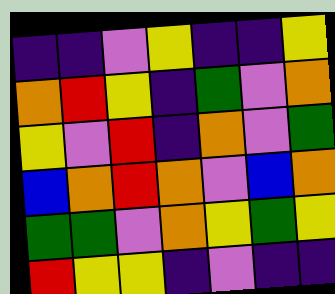[["indigo", "indigo", "violet", "yellow", "indigo", "indigo", "yellow"], ["orange", "red", "yellow", "indigo", "green", "violet", "orange"], ["yellow", "violet", "red", "indigo", "orange", "violet", "green"], ["blue", "orange", "red", "orange", "violet", "blue", "orange"], ["green", "green", "violet", "orange", "yellow", "green", "yellow"], ["red", "yellow", "yellow", "indigo", "violet", "indigo", "indigo"]]